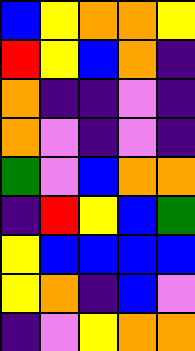[["blue", "yellow", "orange", "orange", "yellow"], ["red", "yellow", "blue", "orange", "indigo"], ["orange", "indigo", "indigo", "violet", "indigo"], ["orange", "violet", "indigo", "violet", "indigo"], ["green", "violet", "blue", "orange", "orange"], ["indigo", "red", "yellow", "blue", "green"], ["yellow", "blue", "blue", "blue", "blue"], ["yellow", "orange", "indigo", "blue", "violet"], ["indigo", "violet", "yellow", "orange", "orange"]]